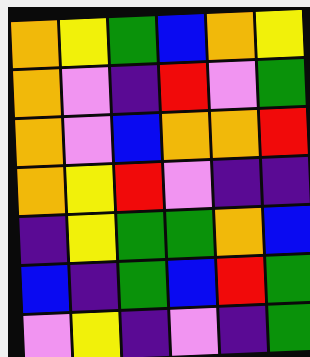[["orange", "yellow", "green", "blue", "orange", "yellow"], ["orange", "violet", "indigo", "red", "violet", "green"], ["orange", "violet", "blue", "orange", "orange", "red"], ["orange", "yellow", "red", "violet", "indigo", "indigo"], ["indigo", "yellow", "green", "green", "orange", "blue"], ["blue", "indigo", "green", "blue", "red", "green"], ["violet", "yellow", "indigo", "violet", "indigo", "green"]]